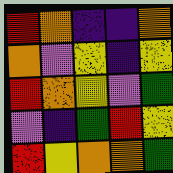[["red", "orange", "indigo", "indigo", "orange"], ["orange", "violet", "yellow", "indigo", "yellow"], ["red", "orange", "yellow", "violet", "green"], ["violet", "indigo", "green", "red", "yellow"], ["red", "yellow", "orange", "orange", "green"]]